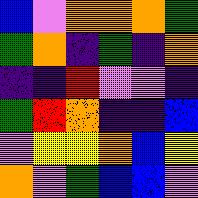[["blue", "violet", "orange", "orange", "orange", "green"], ["green", "orange", "indigo", "green", "indigo", "orange"], ["indigo", "indigo", "red", "violet", "violet", "indigo"], ["green", "red", "orange", "indigo", "indigo", "blue"], ["violet", "yellow", "yellow", "orange", "blue", "yellow"], ["orange", "violet", "green", "blue", "blue", "violet"]]